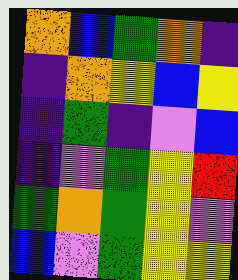[["orange", "blue", "green", "orange", "indigo"], ["indigo", "orange", "yellow", "blue", "yellow"], ["indigo", "green", "indigo", "violet", "blue"], ["indigo", "violet", "green", "yellow", "red"], ["green", "orange", "green", "yellow", "violet"], ["blue", "violet", "green", "yellow", "yellow"]]